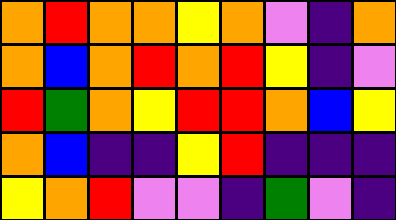[["orange", "red", "orange", "orange", "yellow", "orange", "violet", "indigo", "orange"], ["orange", "blue", "orange", "red", "orange", "red", "yellow", "indigo", "violet"], ["red", "green", "orange", "yellow", "red", "red", "orange", "blue", "yellow"], ["orange", "blue", "indigo", "indigo", "yellow", "red", "indigo", "indigo", "indigo"], ["yellow", "orange", "red", "violet", "violet", "indigo", "green", "violet", "indigo"]]